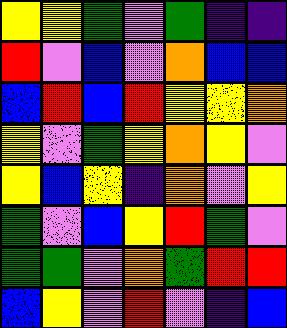[["yellow", "yellow", "green", "violet", "green", "indigo", "indigo"], ["red", "violet", "blue", "violet", "orange", "blue", "blue"], ["blue", "red", "blue", "red", "yellow", "yellow", "orange"], ["yellow", "violet", "green", "yellow", "orange", "yellow", "violet"], ["yellow", "blue", "yellow", "indigo", "orange", "violet", "yellow"], ["green", "violet", "blue", "yellow", "red", "green", "violet"], ["green", "green", "violet", "orange", "green", "red", "red"], ["blue", "yellow", "violet", "red", "violet", "indigo", "blue"]]